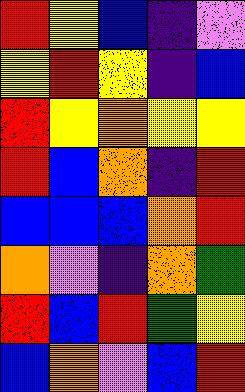[["red", "yellow", "blue", "indigo", "violet"], ["yellow", "red", "yellow", "indigo", "blue"], ["red", "yellow", "orange", "yellow", "yellow"], ["red", "blue", "orange", "indigo", "red"], ["blue", "blue", "blue", "orange", "red"], ["orange", "violet", "indigo", "orange", "green"], ["red", "blue", "red", "green", "yellow"], ["blue", "orange", "violet", "blue", "red"]]